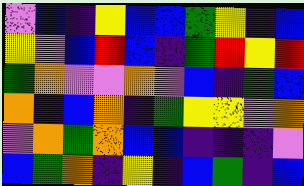[["violet", "blue", "indigo", "yellow", "blue", "blue", "green", "yellow", "indigo", "blue"], ["yellow", "violet", "blue", "red", "blue", "indigo", "green", "red", "yellow", "red"], ["green", "orange", "violet", "violet", "orange", "violet", "blue", "indigo", "green", "blue"], ["orange", "indigo", "blue", "orange", "indigo", "green", "yellow", "yellow", "violet", "orange"], ["violet", "orange", "green", "orange", "blue", "blue", "indigo", "indigo", "indigo", "violet"], ["blue", "green", "orange", "indigo", "yellow", "indigo", "blue", "green", "indigo", "blue"]]